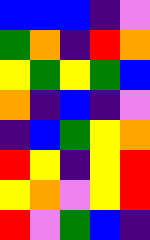[["blue", "blue", "blue", "indigo", "violet"], ["green", "orange", "indigo", "red", "orange"], ["yellow", "green", "yellow", "green", "blue"], ["orange", "indigo", "blue", "indigo", "violet"], ["indigo", "blue", "green", "yellow", "orange"], ["red", "yellow", "indigo", "yellow", "red"], ["yellow", "orange", "violet", "yellow", "red"], ["red", "violet", "green", "blue", "indigo"]]